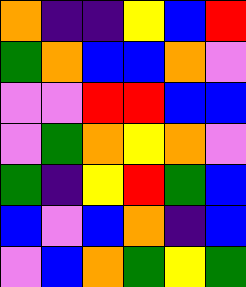[["orange", "indigo", "indigo", "yellow", "blue", "red"], ["green", "orange", "blue", "blue", "orange", "violet"], ["violet", "violet", "red", "red", "blue", "blue"], ["violet", "green", "orange", "yellow", "orange", "violet"], ["green", "indigo", "yellow", "red", "green", "blue"], ["blue", "violet", "blue", "orange", "indigo", "blue"], ["violet", "blue", "orange", "green", "yellow", "green"]]